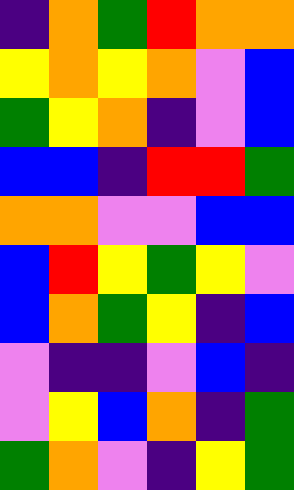[["indigo", "orange", "green", "red", "orange", "orange"], ["yellow", "orange", "yellow", "orange", "violet", "blue"], ["green", "yellow", "orange", "indigo", "violet", "blue"], ["blue", "blue", "indigo", "red", "red", "green"], ["orange", "orange", "violet", "violet", "blue", "blue"], ["blue", "red", "yellow", "green", "yellow", "violet"], ["blue", "orange", "green", "yellow", "indigo", "blue"], ["violet", "indigo", "indigo", "violet", "blue", "indigo"], ["violet", "yellow", "blue", "orange", "indigo", "green"], ["green", "orange", "violet", "indigo", "yellow", "green"]]